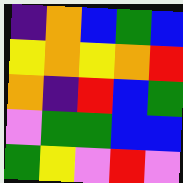[["indigo", "orange", "blue", "green", "blue"], ["yellow", "orange", "yellow", "orange", "red"], ["orange", "indigo", "red", "blue", "green"], ["violet", "green", "green", "blue", "blue"], ["green", "yellow", "violet", "red", "violet"]]